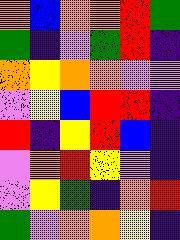[["orange", "blue", "orange", "orange", "red", "green"], ["green", "indigo", "violet", "green", "red", "indigo"], ["orange", "yellow", "orange", "orange", "violet", "violet"], ["violet", "yellow", "blue", "red", "red", "indigo"], ["red", "indigo", "yellow", "red", "blue", "indigo"], ["violet", "orange", "red", "yellow", "violet", "indigo"], ["violet", "yellow", "green", "indigo", "orange", "red"], ["green", "violet", "orange", "orange", "yellow", "indigo"]]